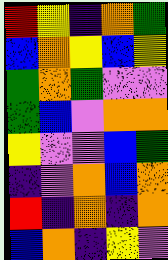[["red", "yellow", "indigo", "orange", "green"], ["blue", "orange", "yellow", "blue", "yellow"], ["green", "orange", "green", "violet", "violet"], ["green", "blue", "violet", "orange", "orange"], ["yellow", "violet", "violet", "blue", "green"], ["indigo", "violet", "orange", "blue", "orange"], ["red", "indigo", "orange", "indigo", "orange"], ["blue", "orange", "indigo", "yellow", "violet"]]